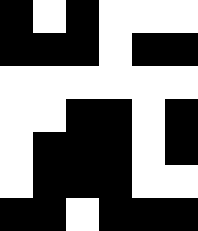[["black", "white", "black", "white", "white", "white"], ["black", "black", "black", "white", "black", "black"], ["white", "white", "white", "white", "white", "white"], ["white", "white", "black", "black", "white", "black"], ["white", "black", "black", "black", "white", "black"], ["white", "black", "black", "black", "white", "white"], ["black", "black", "white", "black", "black", "black"]]